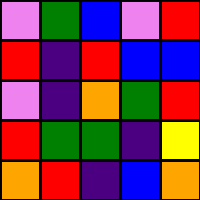[["violet", "green", "blue", "violet", "red"], ["red", "indigo", "red", "blue", "blue"], ["violet", "indigo", "orange", "green", "red"], ["red", "green", "green", "indigo", "yellow"], ["orange", "red", "indigo", "blue", "orange"]]